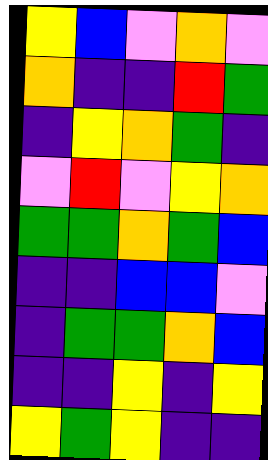[["yellow", "blue", "violet", "orange", "violet"], ["orange", "indigo", "indigo", "red", "green"], ["indigo", "yellow", "orange", "green", "indigo"], ["violet", "red", "violet", "yellow", "orange"], ["green", "green", "orange", "green", "blue"], ["indigo", "indigo", "blue", "blue", "violet"], ["indigo", "green", "green", "orange", "blue"], ["indigo", "indigo", "yellow", "indigo", "yellow"], ["yellow", "green", "yellow", "indigo", "indigo"]]